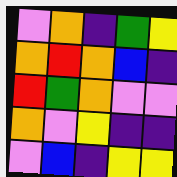[["violet", "orange", "indigo", "green", "yellow"], ["orange", "red", "orange", "blue", "indigo"], ["red", "green", "orange", "violet", "violet"], ["orange", "violet", "yellow", "indigo", "indigo"], ["violet", "blue", "indigo", "yellow", "yellow"]]